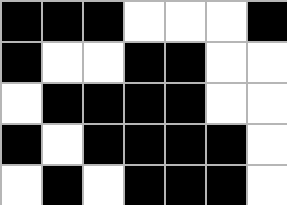[["black", "black", "black", "white", "white", "white", "black"], ["black", "white", "white", "black", "black", "white", "white"], ["white", "black", "black", "black", "black", "white", "white"], ["black", "white", "black", "black", "black", "black", "white"], ["white", "black", "white", "black", "black", "black", "white"]]